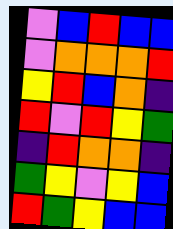[["violet", "blue", "red", "blue", "blue"], ["violet", "orange", "orange", "orange", "red"], ["yellow", "red", "blue", "orange", "indigo"], ["red", "violet", "red", "yellow", "green"], ["indigo", "red", "orange", "orange", "indigo"], ["green", "yellow", "violet", "yellow", "blue"], ["red", "green", "yellow", "blue", "blue"]]